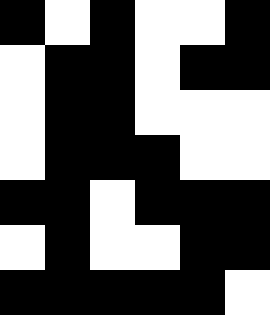[["black", "white", "black", "white", "white", "black"], ["white", "black", "black", "white", "black", "black"], ["white", "black", "black", "white", "white", "white"], ["white", "black", "black", "black", "white", "white"], ["black", "black", "white", "black", "black", "black"], ["white", "black", "white", "white", "black", "black"], ["black", "black", "black", "black", "black", "white"]]